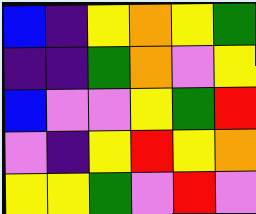[["blue", "indigo", "yellow", "orange", "yellow", "green"], ["indigo", "indigo", "green", "orange", "violet", "yellow"], ["blue", "violet", "violet", "yellow", "green", "red"], ["violet", "indigo", "yellow", "red", "yellow", "orange"], ["yellow", "yellow", "green", "violet", "red", "violet"]]